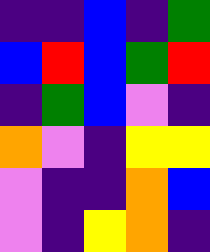[["indigo", "indigo", "blue", "indigo", "green"], ["blue", "red", "blue", "green", "red"], ["indigo", "green", "blue", "violet", "indigo"], ["orange", "violet", "indigo", "yellow", "yellow"], ["violet", "indigo", "indigo", "orange", "blue"], ["violet", "indigo", "yellow", "orange", "indigo"]]